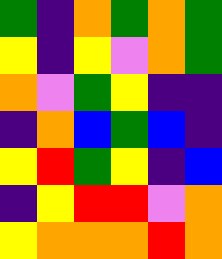[["green", "indigo", "orange", "green", "orange", "green"], ["yellow", "indigo", "yellow", "violet", "orange", "green"], ["orange", "violet", "green", "yellow", "indigo", "indigo"], ["indigo", "orange", "blue", "green", "blue", "indigo"], ["yellow", "red", "green", "yellow", "indigo", "blue"], ["indigo", "yellow", "red", "red", "violet", "orange"], ["yellow", "orange", "orange", "orange", "red", "orange"]]